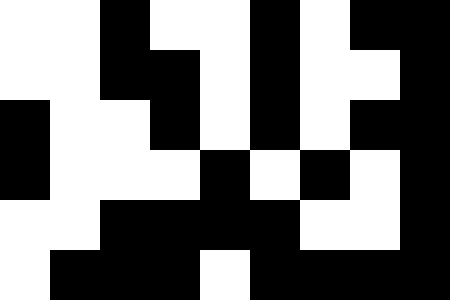[["white", "white", "black", "white", "white", "black", "white", "black", "black"], ["white", "white", "black", "black", "white", "black", "white", "white", "black"], ["black", "white", "white", "black", "white", "black", "white", "black", "black"], ["black", "white", "white", "white", "black", "white", "black", "white", "black"], ["white", "white", "black", "black", "black", "black", "white", "white", "black"], ["white", "black", "black", "black", "white", "black", "black", "black", "black"]]